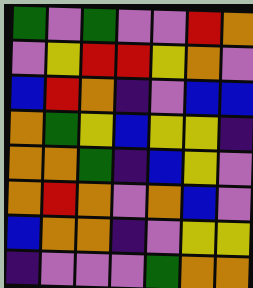[["green", "violet", "green", "violet", "violet", "red", "orange"], ["violet", "yellow", "red", "red", "yellow", "orange", "violet"], ["blue", "red", "orange", "indigo", "violet", "blue", "blue"], ["orange", "green", "yellow", "blue", "yellow", "yellow", "indigo"], ["orange", "orange", "green", "indigo", "blue", "yellow", "violet"], ["orange", "red", "orange", "violet", "orange", "blue", "violet"], ["blue", "orange", "orange", "indigo", "violet", "yellow", "yellow"], ["indigo", "violet", "violet", "violet", "green", "orange", "orange"]]